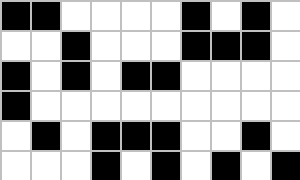[["black", "black", "white", "white", "white", "white", "black", "white", "black", "white"], ["white", "white", "black", "white", "white", "white", "black", "black", "black", "white"], ["black", "white", "black", "white", "black", "black", "white", "white", "white", "white"], ["black", "white", "white", "white", "white", "white", "white", "white", "white", "white"], ["white", "black", "white", "black", "black", "black", "white", "white", "black", "white"], ["white", "white", "white", "black", "white", "black", "white", "black", "white", "black"]]